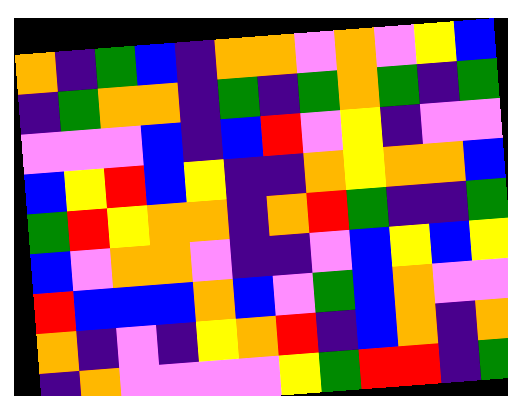[["orange", "indigo", "green", "blue", "indigo", "orange", "orange", "violet", "orange", "violet", "yellow", "blue"], ["indigo", "green", "orange", "orange", "indigo", "green", "indigo", "green", "orange", "green", "indigo", "green"], ["violet", "violet", "violet", "blue", "indigo", "blue", "red", "violet", "yellow", "indigo", "violet", "violet"], ["blue", "yellow", "red", "blue", "yellow", "indigo", "indigo", "orange", "yellow", "orange", "orange", "blue"], ["green", "red", "yellow", "orange", "orange", "indigo", "orange", "red", "green", "indigo", "indigo", "green"], ["blue", "violet", "orange", "orange", "violet", "indigo", "indigo", "violet", "blue", "yellow", "blue", "yellow"], ["red", "blue", "blue", "blue", "orange", "blue", "violet", "green", "blue", "orange", "violet", "violet"], ["orange", "indigo", "violet", "indigo", "yellow", "orange", "red", "indigo", "blue", "orange", "indigo", "orange"], ["indigo", "orange", "violet", "violet", "violet", "violet", "yellow", "green", "red", "red", "indigo", "green"]]